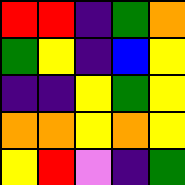[["red", "red", "indigo", "green", "orange"], ["green", "yellow", "indigo", "blue", "yellow"], ["indigo", "indigo", "yellow", "green", "yellow"], ["orange", "orange", "yellow", "orange", "yellow"], ["yellow", "red", "violet", "indigo", "green"]]